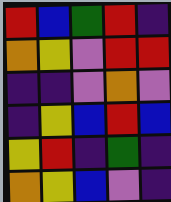[["red", "blue", "green", "red", "indigo"], ["orange", "yellow", "violet", "red", "red"], ["indigo", "indigo", "violet", "orange", "violet"], ["indigo", "yellow", "blue", "red", "blue"], ["yellow", "red", "indigo", "green", "indigo"], ["orange", "yellow", "blue", "violet", "indigo"]]